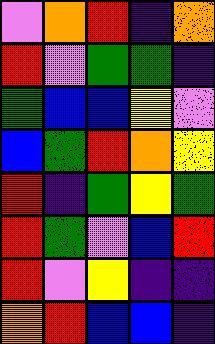[["violet", "orange", "red", "indigo", "orange"], ["red", "violet", "green", "green", "indigo"], ["green", "blue", "blue", "yellow", "violet"], ["blue", "green", "red", "orange", "yellow"], ["red", "indigo", "green", "yellow", "green"], ["red", "green", "violet", "blue", "red"], ["red", "violet", "yellow", "indigo", "indigo"], ["orange", "red", "blue", "blue", "indigo"]]